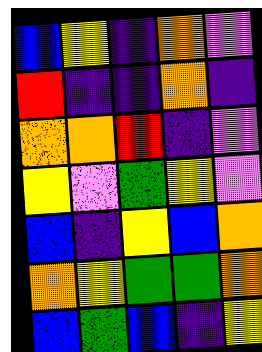[["blue", "yellow", "indigo", "orange", "violet"], ["red", "indigo", "indigo", "orange", "indigo"], ["orange", "orange", "red", "indigo", "violet"], ["yellow", "violet", "green", "yellow", "violet"], ["blue", "indigo", "yellow", "blue", "orange"], ["orange", "yellow", "green", "green", "orange"], ["blue", "green", "blue", "indigo", "yellow"]]